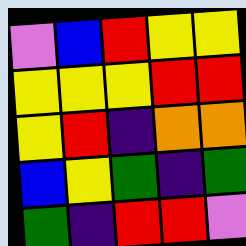[["violet", "blue", "red", "yellow", "yellow"], ["yellow", "yellow", "yellow", "red", "red"], ["yellow", "red", "indigo", "orange", "orange"], ["blue", "yellow", "green", "indigo", "green"], ["green", "indigo", "red", "red", "violet"]]